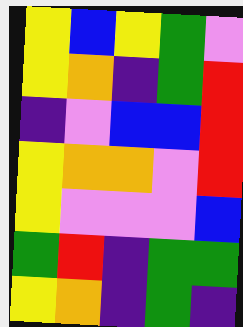[["yellow", "blue", "yellow", "green", "violet"], ["yellow", "orange", "indigo", "green", "red"], ["indigo", "violet", "blue", "blue", "red"], ["yellow", "orange", "orange", "violet", "red"], ["yellow", "violet", "violet", "violet", "blue"], ["green", "red", "indigo", "green", "green"], ["yellow", "orange", "indigo", "green", "indigo"]]